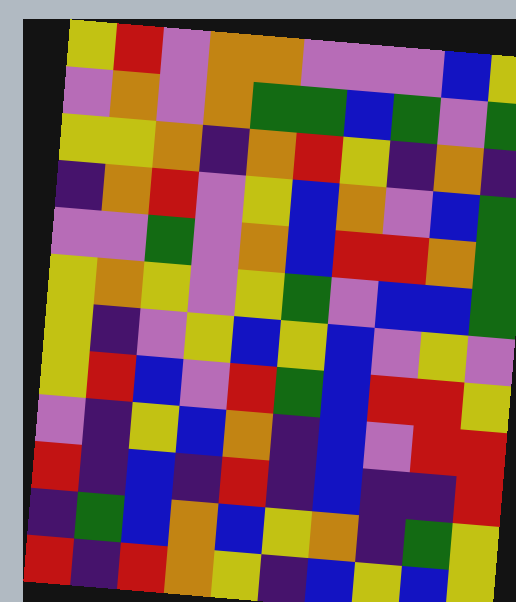[["yellow", "red", "violet", "orange", "orange", "violet", "violet", "violet", "blue", "yellow"], ["violet", "orange", "violet", "orange", "green", "green", "blue", "green", "violet", "green"], ["yellow", "yellow", "orange", "indigo", "orange", "red", "yellow", "indigo", "orange", "indigo"], ["indigo", "orange", "red", "violet", "yellow", "blue", "orange", "violet", "blue", "green"], ["violet", "violet", "green", "violet", "orange", "blue", "red", "red", "orange", "green"], ["yellow", "orange", "yellow", "violet", "yellow", "green", "violet", "blue", "blue", "green"], ["yellow", "indigo", "violet", "yellow", "blue", "yellow", "blue", "violet", "yellow", "violet"], ["yellow", "red", "blue", "violet", "red", "green", "blue", "red", "red", "yellow"], ["violet", "indigo", "yellow", "blue", "orange", "indigo", "blue", "violet", "red", "red"], ["red", "indigo", "blue", "indigo", "red", "indigo", "blue", "indigo", "indigo", "red"], ["indigo", "green", "blue", "orange", "blue", "yellow", "orange", "indigo", "green", "yellow"], ["red", "indigo", "red", "orange", "yellow", "indigo", "blue", "yellow", "blue", "yellow"]]